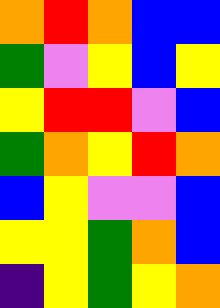[["orange", "red", "orange", "blue", "blue"], ["green", "violet", "yellow", "blue", "yellow"], ["yellow", "red", "red", "violet", "blue"], ["green", "orange", "yellow", "red", "orange"], ["blue", "yellow", "violet", "violet", "blue"], ["yellow", "yellow", "green", "orange", "blue"], ["indigo", "yellow", "green", "yellow", "orange"]]